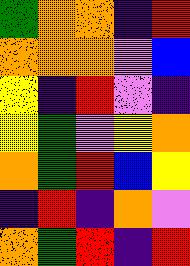[["green", "orange", "orange", "indigo", "red"], ["orange", "orange", "orange", "violet", "blue"], ["yellow", "indigo", "red", "violet", "indigo"], ["yellow", "green", "violet", "yellow", "orange"], ["orange", "green", "red", "blue", "yellow"], ["indigo", "red", "indigo", "orange", "violet"], ["orange", "green", "red", "indigo", "red"]]